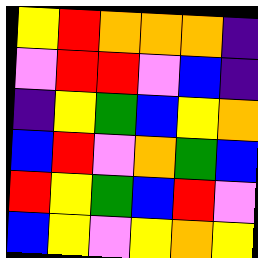[["yellow", "red", "orange", "orange", "orange", "indigo"], ["violet", "red", "red", "violet", "blue", "indigo"], ["indigo", "yellow", "green", "blue", "yellow", "orange"], ["blue", "red", "violet", "orange", "green", "blue"], ["red", "yellow", "green", "blue", "red", "violet"], ["blue", "yellow", "violet", "yellow", "orange", "yellow"]]